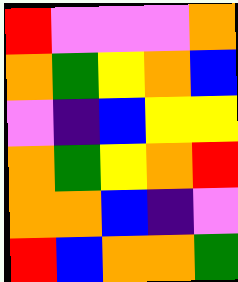[["red", "violet", "violet", "violet", "orange"], ["orange", "green", "yellow", "orange", "blue"], ["violet", "indigo", "blue", "yellow", "yellow"], ["orange", "green", "yellow", "orange", "red"], ["orange", "orange", "blue", "indigo", "violet"], ["red", "blue", "orange", "orange", "green"]]